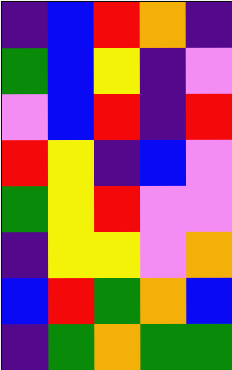[["indigo", "blue", "red", "orange", "indigo"], ["green", "blue", "yellow", "indigo", "violet"], ["violet", "blue", "red", "indigo", "red"], ["red", "yellow", "indigo", "blue", "violet"], ["green", "yellow", "red", "violet", "violet"], ["indigo", "yellow", "yellow", "violet", "orange"], ["blue", "red", "green", "orange", "blue"], ["indigo", "green", "orange", "green", "green"]]